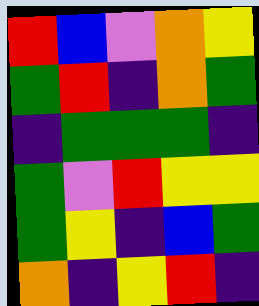[["red", "blue", "violet", "orange", "yellow"], ["green", "red", "indigo", "orange", "green"], ["indigo", "green", "green", "green", "indigo"], ["green", "violet", "red", "yellow", "yellow"], ["green", "yellow", "indigo", "blue", "green"], ["orange", "indigo", "yellow", "red", "indigo"]]